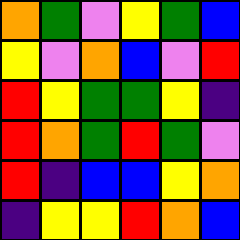[["orange", "green", "violet", "yellow", "green", "blue"], ["yellow", "violet", "orange", "blue", "violet", "red"], ["red", "yellow", "green", "green", "yellow", "indigo"], ["red", "orange", "green", "red", "green", "violet"], ["red", "indigo", "blue", "blue", "yellow", "orange"], ["indigo", "yellow", "yellow", "red", "orange", "blue"]]